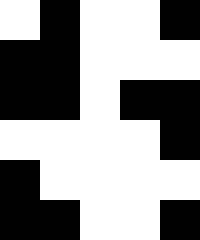[["white", "black", "white", "white", "black"], ["black", "black", "white", "white", "white"], ["black", "black", "white", "black", "black"], ["white", "white", "white", "white", "black"], ["black", "white", "white", "white", "white"], ["black", "black", "white", "white", "black"]]